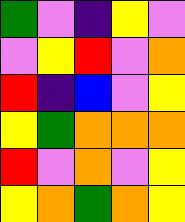[["green", "violet", "indigo", "yellow", "violet"], ["violet", "yellow", "red", "violet", "orange"], ["red", "indigo", "blue", "violet", "yellow"], ["yellow", "green", "orange", "orange", "orange"], ["red", "violet", "orange", "violet", "yellow"], ["yellow", "orange", "green", "orange", "yellow"]]